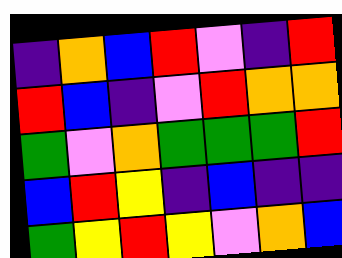[["indigo", "orange", "blue", "red", "violet", "indigo", "red"], ["red", "blue", "indigo", "violet", "red", "orange", "orange"], ["green", "violet", "orange", "green", "green", "green", "red"], ["blue", "red", "yellow", "indigo", "blue", "indigo", "indigo"], ["green", "yellow", "red", "yellow", "violet", "orange", "blue"]]